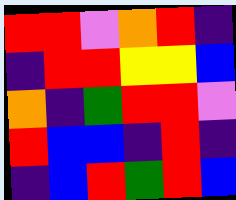[["red", "red", "violet", "orange", "red", "indigo"], ["indigo", "red", "red", "yellow", "yellow", "blue"], ["orange", "indigo", "green", "red", "red", "violet"], ["red", "blue", "blue", "indigo", "red", "indigo"], ["indigo", "blue", "red", "green", "red", "blue"]]